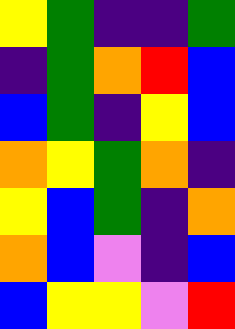[["yellow", "green", "indigo", "indigo", "green"], ["indigo", "green", "orange", "red", "blue"], ["blue", "green", "indigo", "yellow", "blue"], ["orange", "yellow", "green", "orange", "indigo"], ["yellow", "blue", "green", "indigo", "orange"], ["orange", "blue", "violet", "indigo", "blue"], ["blue", "yellow", "yellow", "violet", "red"]]